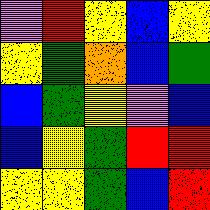[["violet", "red", "yellow", "blue", "yellow"], ["yellow", "green", "orange", "blue", "green"], ["blue", "green", "yellow", "violet", "blue"], ["blue", "yellow", "green", "red", "red"], ["yellow", "yellow", "green", "blue", "red"]]